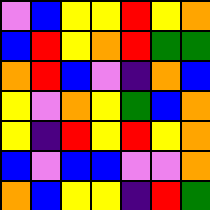[["violet", "blue", "yellow", "yellow", "red", "yellow", "orange"], ["blue", "red", "yellow", "orange", "red", "green", "green"], ["orange", "red", "blue", "violet", "indigo", "orange", "blue"], ["yellow", "violet", "orange", "yellow", "green", "blue", "orange"], ["yellow", "indigo", "red", "yellow", "red", "yellow", "orange"], ["blue", "violet", "blue", "blue", "violet", "violet", "orange"], ["orange", "blue", "yellow", "yellow", "indigo", "red", "green"]]